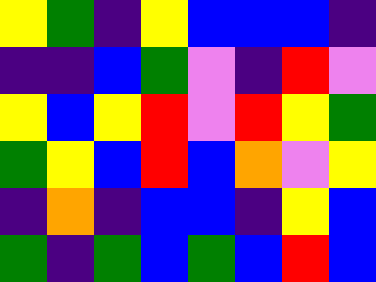[["yellow", "green", "indigo", "yellow", "blue", "blue", "blue", "indigo"], ["indigo", "indigo", "blue", "green", "violet", "indigo", "red", "violet"], ["yellow", "blue", "yellow", "red", "violet", "red", "yellow", "green"], ["green", "yellow", "blue", "red", "blue", "orange", "violet", "yellow"], ["indigo", "orange", "indigo", "blue", "blue", "indigo", "yellow", "blue"], ["green", "indigo", "green", "blue", "green", "blue", "red", "blue"]]